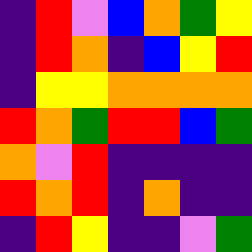[["indigo", "red", "violet", "blue", "orange", "green", "yellow"], ["indigo", "red", "orange", "indigo", "blue", "yellow", "red"], ["indigo", "yellow", "yellow", "orange", "orange", "orange", "orange"], ["red", "orange", "green", "red", "red", "blue", "green"], ["orange", "violet", "red", "indigo", "indigo", "indigo", "indigo"], ["red", "orange", "red", "indigo", "orange", "indigo", "indigo"], ["indigo", "red", "yellow", "indigo", "indigo", "violet", "green"]]